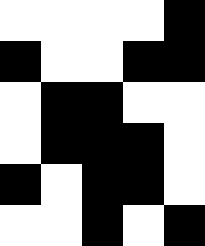[["white", "white", "white", "white", "black"], ["black", "white", "white", "black", "black"], ["white", "black", "black", "white", "white"], ["white", "black", "black", "black", "white"], ["black", "white", "black", "black", "white"], ["white", "white", "black", "white", "black"]]